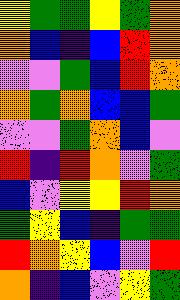[["yellow", "green", "green", "yellow", "green", "orange"], ["orange", "blue", "indigo", "blue", "red", "orange"], ["violet", "violet", "green", "blue", "red", "orange"], ["orange", "green", "orange", "blue", "blue", "green"], ["violet", "violet", "green", "orange", "blue", "violet"], ["red", "indigo", "red", "orange", "violet", "green"], ["blue", "violet", "yellow", "yellow", "red", "orange"], ["green", "yellow", "blue", "indigo", "green", "green"], ["red", "orange", "yellow", "blue", "violet", "red"], ["orange", "indigo", "blue", "violet", "yellow", "green"]]